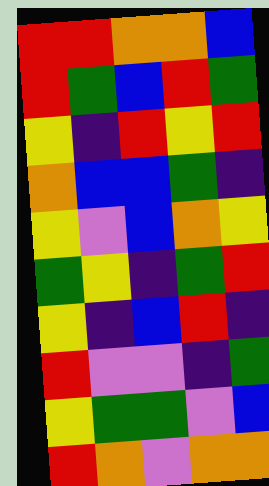[["red", "red", "orange", "orange", "blue"], ["red", "green", "blue", "red", "green"], ["yellow", "indigo", "red", "yellow", "red"], ["orange", "blue", "blue", "green", "indigo"], ["yellow", "violet", "blue", "orange", "yellow"], ["green", "yellow", "indigo", "green", "red"], ["yellow", "indigo", "blue", "red", "indigo"], ["red", "violet", "violet", "indigo", "green"], ["yellow", "green", "green", "violet", "blue"], ["red", "orange", "violet", "orange", "orange"]]